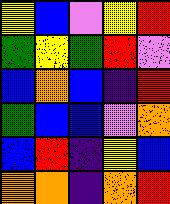[["yellow", "blue", "violet", "yellow", "red"], ["green", "yellow", "green", "red", "violet"], ["blue", "orange", "blue", "indigo", "red"], ["green", "blue", "blue", "violet", "orange"], ["blue", "red", "indigo", "yellow", "blue"], ["orange", "orange", "indigo", "orange", "red"]]